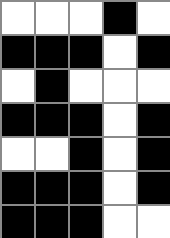[["white", "white", "white", "black", "white"], ["black", "black", "black", "white", "black"], ["white", "black", "white", "white", "white"], ["black", "black", "black", "white", "black"], ["white", "white", "black", "white", "black"], ["black", "black", "black", "white", "black"], ["black", "black", "black", "white", "white"]]